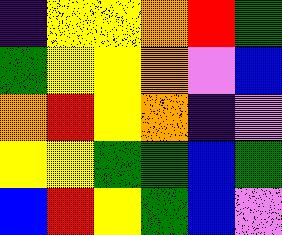[["indigo", "yellow", "yellow", "orange", "red", "green"], ["green", "yellow", "yellow", "orange", "violet", "blue"], ["orange", "red", "yellow", "orange", "indigo", "violet"], ["yellow", "yellow", "green", "green", "blue", "green"], ["blue", "red", "yellow", "green", "blue", "violet"]]